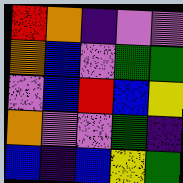[["red", "orange", "indigo", "violet", "violet"], ["orange", "blue", "violet", "green", "green"], ["violet", "blue", "red", "blue", "yellow"], ["orange", "violet", "violet", "green", "indigo"], ["blue", "indigo", "blue", "yellow", "green"]]